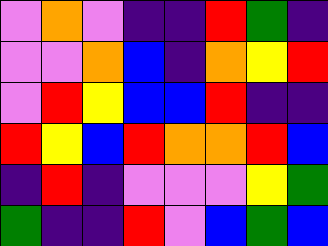[["violet", "orange", "violet", "indigo", "indigo", "red", "green", "indigo"], ["violet", "violet", "orange", "blue", "indigo", "orange", "yellow", "red"], ["violet", "red", "yellow", "blue", "blue", "red", "indigo", "indigo"], ["red", "yellow", "blue", "red", "orange", "orange", "red", "blue"], ["indigo", "red", "indigo", "violet", "violet", "violet", "yellow", "green"], ["green", "indigo", "indigo", "red", "violet", "blue", "green", "blue"]]